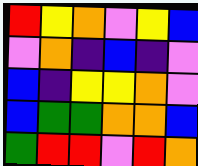[["red", "yellow", "orange", "violet", "yellow", "blue"], ["violet", "orange", "indigo", "blue", "indigo", "violet"], ["blue", "indigo", "yellow", "yellow", "orange", "violet"], ["blue", "green", "green", "orange", "orange", "blue"], ["green", "red", "red", "violet", "red", "orange"]]